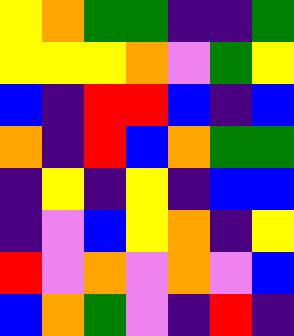[["yellow", "orange", "green", "green", "indigo", "indigo", "green"], ["yellow", "yellow", "yellow", "orange", "violet", "green", "yellow"], ["blue", "indigo", "red", "red", "blue", "indigo", "blue"], ["orange", "indigo", "red", "blue", "orange", "green", "green"], ["indigo", "yellow", "indigo", "yellow", "indigo", "blue", "blue"], ["indigo", "violet", "blue", "yellow", "orange", "indigo", "yellow"], ["red", "violet", "orange", "violet", "orange", "violet", "blue"], ["blue", "orange", "green", "violet", "indigo", "red", "indigo"]]